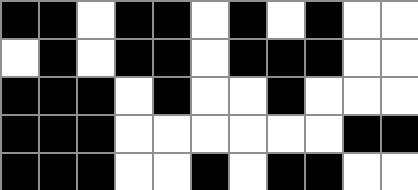[["black", "black", "white", "black", "black", "white", "black", "white", "black", "white", "white"], ["white", "black", "white", "black", "black", "white", "black", "black", "black", "white", "white"], ["black", "black", "black", "white", "black", "white", "white", "black", "white", "white", "white"], ["black", "black", "black", "white", "white", "white", "white", "white", "white", "black", "black"], ["black", "black", "black", "white", "white", "black", "white", "black", "black", "white", "white"]]